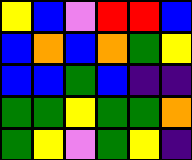[["yellow", "blue", "violet", "red", "red", "blue"], ["blue", "orange", "blue", "orange", "green", "yellow"], ["blue", "blue", "green", "blue", "indigo", "indigo"], ["green", "green", "yellow", "green", "green", "orange"], ["green", "yellow", "violet", "green", "yellow", "indigo"]]